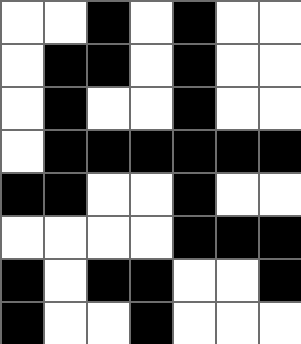[["white", "white", "black", "white", "black", "white", "white"], ["white", "black", "black", "white", "black", "white", "white"], ["white", "black", "white", "white", "black", "white", "white"], ["white", "black", "black", "black", "black", "black", "black"], ["black", "black", "white", "white", "black", "white", "white"], ["white", "white", "white", "white", "black", "black", "black"], ["black", "white", "black", "black", "white", "white", "black"], ["black", "white", "white", "black", "white", "white", "white"]]